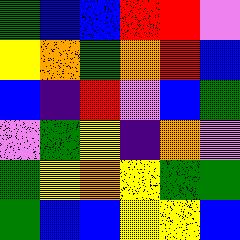[["green", "blue", "blue", "red", "red", "violet"], ["yellow", "orange", "green", "orange", "red", "blue"], ["blue", "indigo", "red", "violet", "blue", "green"], ["violet", "green", "yellow", "indigo", "orange", "violet"], ["green", "yellow", "orange", "yellow", "green", "green"], ["green", "blue", "blue", "yellow", "yellow", "blue"]]